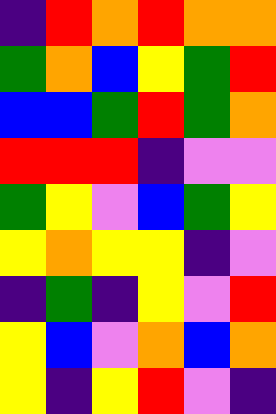[["indigo", "red", "orange", "red", "orange", "orange"], ["green", "orange", "blue", "yellow", "green", "red"], ["blue", "blue", "green", "red", "green", "orange"], ["red", "red", "red", "indigo", "violet", "violet"], ["green", "yellow", "violet", "blue", "green", "yellow"], ["yellow", "orange", "yellow", "yellow", "indigo", "violet"], ["indigo", "green", "indigo", "yellow", "violet", "red"], ["yellow", "blue", "violet", "orange", "blue", "orange"], ["yellow", "indigo", "yellow", "red", "violet", "indigo"]]